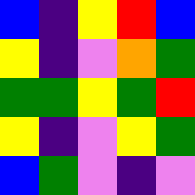[["blue", "indigo", "yellow", "red", "blue"], ["yellow", "indigo", "violet", "orange", "green"], ["green", "green", "yellow", "green", "red"], ["yellow", "indigo", "violet", "yellow", "green"], ["blue", "green", "violet", "indigo", "violet"]]